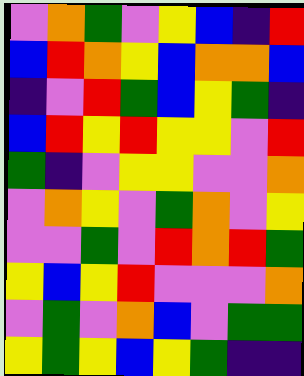[["violet", "orange", "green", "violet", "yellow", "blue", "indigo", "red"], ["blue", "red", "orange", "yellow", "blue", "orange", "orange", "blue"], ["indigo", "violet", "red", "green", "blue", "yellow", "green", "indigo"], ["blue", "red", "yellow", "red", "yellow", "yellow", "violet", "red"], ["green", "indigo", "violet", "yellow", "yellow", "violet", "violet", "orange"], ["violet", "orange", "yellow", "violet", "green", "orange", "violet", "yellow"], ["violet", "violet", "green", "violet", "red", "orange", "red", "green"], ["yellow", "blue", "yellow", "red", "violet", "violet", "violet", "orange"], ["violet", "green", "violet", "orange", "blue", "violet", "green", "green"], ["yellow", "green", "yellow", "blue", "yellow", "green", "indigo", "indigo"]]